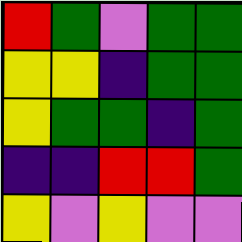[["red", "green", "violet", "green", "green"], ["yellow", "yellow", "indigo", "green", "green"], ["yellow", "green", "green", "indigo", "green"], ["indigo", "indigo", "red", "red", "green"], ["yellow", "violet", "yellow", "violet", "violet"]]